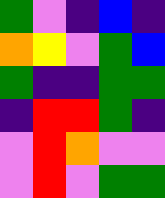[["green", "violet", "indigo", "blue", "indigo"], ["orange", "yellow", "violet", "green", "blue"], ["green", "indigo", "indigo", "green", "green"], ["indigo", "red", "red", "green", "indigo"], ["violet", "red", "orange", "violet", "violet"], ["violet", "red", "violet", "green", "green"]]